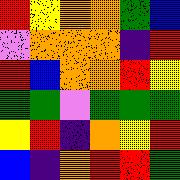[["red", "yellow", "orange", "orange", "green", "blue"], ["violet", "orange", "orange", "orange", "indigo", "red"], ["red", "blue", "orange", "orange", "red", "yellow"], ["green", "green", "violet", "green", "green", "green"], ["yellow", "red", "indigo", "orange", "yellow", "red"], ["blue", "indigo", "orange", "red", "red", "green"]]